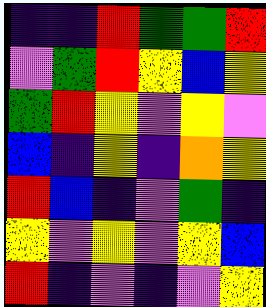[["indigo", "indigo", "red", "green", "green", "red"], ["violet", "green", "red", "yellow", "blue", "yellow"], ["green", "red", "yellow", "violet", "yellow", "violet"], ["blue", "indigo", "yellow", "indigo", "orange", "yellow"], ["red", "blue", "indigo", "violet", "green", "indigo"], ["yellow", "violet", "yellow", "violet", "yellow", "blue"], ["red", "indigo", "violet", "indigo", "violet", "yellow"]]